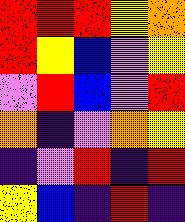[["red", "red", "red", "yellow", "orange"], ["red", "yellow", "blue", "violet", "yellow"], ["violet", "red", "blue", "violet", "red"], ["orange", "indigo", "violet", "orange", "yellow"], ["indigo", "violet", "red", "indigo", "red"], ["yellow", "blue", "indigo", "red", "indigo"]]